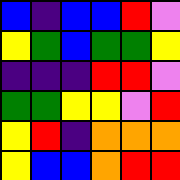[["blue", "indigo", "blue", "blue", "red", "violet"], ["yellow", "green", "blue", "green", "green", "yellow"], ["indigo", "indigo", "indigo", "red", "red", "violet"], ["green", "green", "yellow", "yellow", "violet", "red"], ["yellow", "red", "indigo", "orange", "orange", "orange"], ["yellow", "blue", "blue", "orange", "red", "red"]]